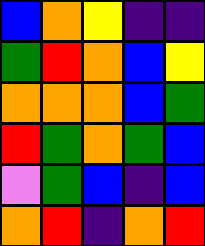[["blue", "orange", "yellow", "indigo", "indigo"], ["green", "red", "orange", "blue", "yellow"], ["orange", "orange", "orange", "blue", "green"], ["red", "green", "orange", "green", "blue"], ["violet", "green", "blue", "indigo", "blue"], ["orange", "red", "indigo", "orange", "red"]]